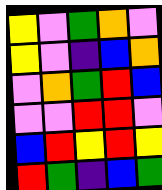[["yellow", "violet", "green", "orange", "violet"], ["yellow", "violet", "indigo", "blue", "orange"], ["violet", "orange", "green", "red", "blue"], ["violet", "violet", "red", "red", "violet"], ["blue", "red", "yellow", "red", "yellow"], ["red", "green", "indigo", "blue", "green"]]